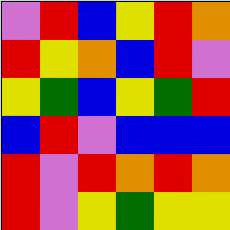[["violet", "red", "blue", "yellow", "red", "orange"], ["red", "yellow", "orange", "blue", "red", "violet"], ["yellow", "green", "blue", "yellow", "green", "red"], ["blue", "red", "violet", "blue", "blue", "blue"], ["red", "violet", "red", "orange", "red", "orange"], ["red", "violet", "yellow", "green", "yellow", "yellow"]]